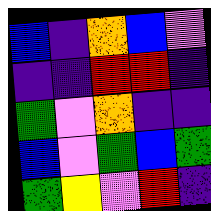[["blue", "indigo", "orange", "blue", "violet"], ["indigo", "indigo", "red", "red", "indigo"], ["green", "violet", "orange", "indigo", "indigo"], ["blue", "violet", "green", "blue", "green"], ["green", "yellow", "violet", "red", "indigo"]]